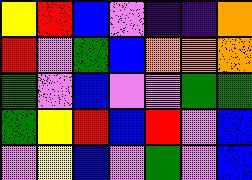[["yellow", "red", "blue", "violet", "indigo", "indigo", "orange"], ["red", "violet", "green", "blue", "orange", "orange", "orange"], ["green", "violet", "blue", "violet", "violet", "green", "green"], ["green", "yellow", "red", "blue", "red", "violet", "blue"], ["violet", "yellow", "blue", "violet", "green", "violet", "blue"]]